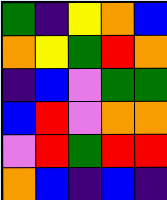[["green", "indigo", "yellow", "orange", "blue"], ["orange", "yellow", "green", "red", "orange"], ["indigo", "blue", "violet", "green", "green"], ["blue", "red", "violet", "orange", "orange"], ["violet", "red", "green", "red", "red"], ["orange", "blue", "indigo", "blue", "indigo"]]